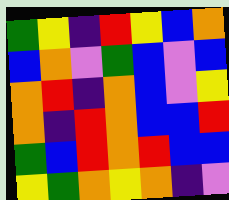[["green", "yellow", "indigo", "red", "yellow", "blue", "orange"], ["blue", "orange", "violet", "green", "blue", "violet", "blue"], ["orange", "red", "indigo", "orange", "blue", "violet", "yellow"], ["orange", "indigo", "red", "orange", "blue", "blue", "red"], ["green", "blue", "red", "orange", "red", "blue", "blue"], ["yellow", "green", "orange", "yellow", "orange", "indigo", "violet"]]